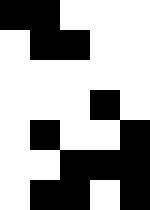[["black", "black", "white", "white", "white"], ["white", "black", "black", "white", "white"], ["white", "white", "white", "white", "white"], ["white", "white", "white", "black", "white"], ["white", "black", "white", "white", "black"], ["white", "white", "black", "black", "black"], ["white", "black", "black", "white", "black"]]